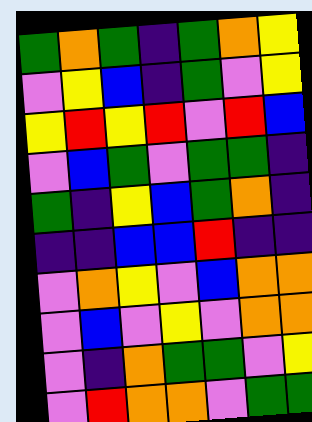[["green", "orange", "green", "indigo", "green", "orange", "yellow"], ["violet", "yellow", "blue", "indigo", "green", "violet", "yellow"], ["yellow", "red", "yellow", "red", "violet", "red", "blue"], ["violet", "blue", "green", "violet", "green", "green", "indigo"], ["green", "indigo", "yellow", "blue", "green", "orange", "indigo"], ["indigo", "indigo", "blue", "blue", "red", "indigo", "indigo"], ["violet", "orange", "yellow", "violet", "blue", "orange", "orange"], ["violet", "blue", "violet", "yellow", "violet", "orange", "orange"], ["violet", "indigo", "orange", "green", "green", "violet", "yellow"], ["violet", "red", "orange", "orange", "violet", "green", "green"]]